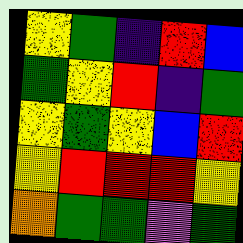[["yellow", "green", "indigo", "red", "blue"], ["green", "yellow", "red", "indigo", "green"], ["yellow", "green", "yellow", "blue", "red"], ["yellow", "red", "red", "red", "yellow"], ["orange", "green", "green", "violet", "green"]]